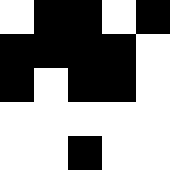[["white", "black", "black", "white", "black"], ["black", "black", "black", "black", "white"], ["black", "white", "black", "black", "white"], ["white", "white", "white", "white", "white"], ["white", "white", "black", "white", "white"]]